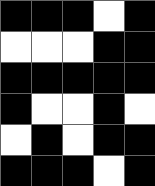[["black", "black", "black", "white", "black"], ["white", "white", "white", "black", "black"], ["black", "black", "black", "black", "black"], ["black", "white", "white", "black", "white"], ["white", "black", "white", "black", "black"], ["black", "black", "black", "white", "black"]]